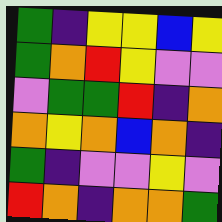[["green", "indigo", "yellow", "yellow", "blue", "yellow"], ["green", "orange", "red", "yellow", "violet", "violet"], ["violet", "green", "green", "red", "indigo", "orange"], ["orange", "yellow", "orange", "blue", "orange", "indigo"], ["green", "indigo", "violet", "violet", "yellow", "violet"], ["red", "orange", "indigo", "orange", "orange", "green"]]